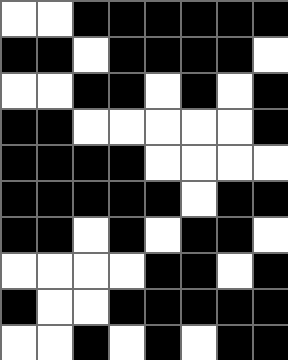[["white", "white", "black", "black", "black", "black", "black", "black"], ["black", "black", "white", "black", "black", "black", "black", "white"], ["white", "white", "black", "black", "white", "black", "white", "black"], ["black", "black", "white", "white", "white", "white", "white", "black"], ["black", "black", "black", "black", "white", "white", "white", "white"], ["black", "black", "black", "black", "black", "white", "black", "black"], ["black", "black", "white", "black", "white", "black", "black", "white"], ["white", "white", "white", "white", "black", "black", "white", "black"], ["black", "white", "white", "black", "black", "black", "black", "black"], ["white", "white", "black", "white", "black", "white", "black", "black"]]